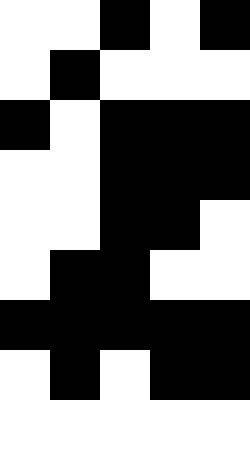[["white", "white", "black", "white", "black"], ["white", "black", "white", "white", "white"], ["black", "white", "black", "black", "black"], ["white", "white", "black", "black", "black"], ["white", "white", "black", "black", "white"], ["white", "black", "black", "white", "white"], ["black", "black", "black", "black", "black"], ["white", "black", "white", "black", "black"], ["white", "white", "white", "white", "white"]]